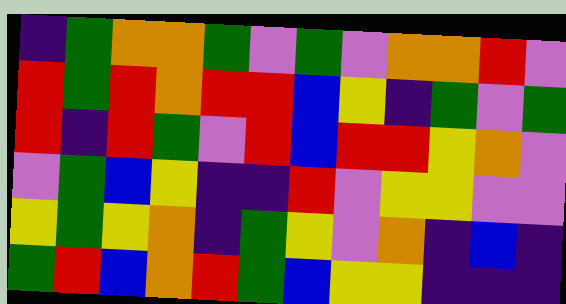[["indigo", "green", "orange", "orange", "green", "violet", "green", "violet", "orange", "orange", "red", "violet"], ["red", "green", "red", "orange", "red", "red", "blue", "yellow", "indigo", "green", "violet", "green"], ["red", "indigo", "red", "green", "violet", "red", "blue", "red", "red", "yellow", "orange", "violet"], ["violet", "green", "blue", "yellow", "indigo", "indigo", "red", "violet", "yellow", "yellow", "violet", "violet"], ["yellow", "green", "yellow", "orange", "indigo", "green", "yellow", "violet", "orange", "indigo", "blue", "indigo"], ["green", "red", "blue", "orange", "red", "green", "blue", "yellow", "yellow", "indigo", "indigo", "indigo"]]